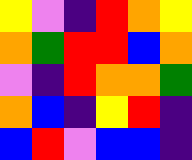[["yellow", "violet", "indigo", "red", "orange", "yellow"], ["orange", "green", "red", "red", "blue", "orange"], ["violet", "indigo", "red", "orange", "orange", "green"], ["orange", "blue", "indigo", "yellow", "red", "indigo"], ["blue", "red", "violet", "blue", "blue", "indigo"]]